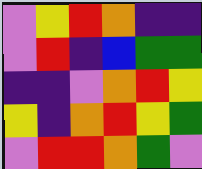[["violet", "yellow", "red", "orange", "indigo", "indigo"], ["violet", "red", "indigo", "blue", "green", "green"], ["indigo", "indigo", "violet", "orange", "red", "yellow"], ["yellow", "indigo", "orange", "red", "yellow", "green"], ["violet", "red", "red", "orange", "green", "violet"]]